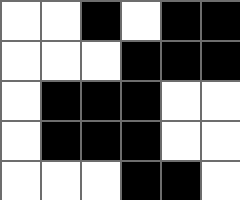[["white", "white", "black", "white", "black", "black"], ["white", "white", "white", "black", "black", "black"], ["white", "black", "black", "black", "white", "white"], ["white", "black", "black", "black", "white", "white"], ["white", "white", "white", "black", "black", "white"]]